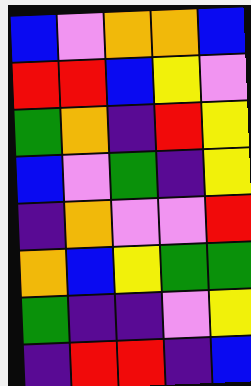[["blue", "violet", "orange", "orange", "blue"], ["red", "red", "blue", "yellow", "violet"], ["green", "orange", "indigo", "red", "yellow"], ["blue", "violet", "green", "indigo", "yellow"], ["indigo", "orange", "violet", "violet", "red"], ["orange", "blue", "yellow", "green", "green"], ["green", "indigo", "indigo", "violet", "yellow"], ["indigo", "red", "red", "indigo", "blue"]]